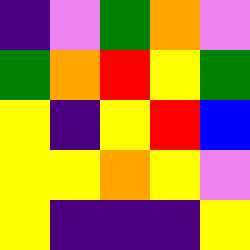[["indigo", "violet", "green", "orange", "violet"], ["green", "orange", "red", "yellow", "green"], ["yellow", "indigo", "yellow", "red", "blue"], ["yellow", "yellow", "orange", "yellow", "violet"], ["yellow", "indigo", "indigo", "indigo", "yellow"]]